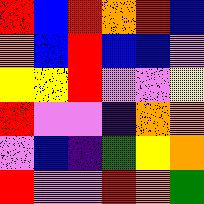[["red", "blue", "red", "orange", "red", "blue"], ["orange", "blue", "red", "blue", "blue", "violet"], ["yellow", "yellow", "red", "violet", "violet", "yellow"], ["red", "violet", "violet", "indigo", "orange", "orange"], ["violet", "blue", "indigo", "green", "yellow", "orange"], ["red", "violet", "violet", "red", "orange", "green"]]